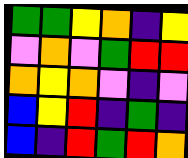[["green", "green", "yellow", "orange", "indigo", "yellow"], ["violet", "orange", "violet", "green", "red", "red"], ["orange", "yellow", "orange", "violet", "indigo", "violet"], ["blue", "yellow", "red", "indigo", "green", "indigo"], ["blue", "indigo", "red", "green", "red", "orange"]]